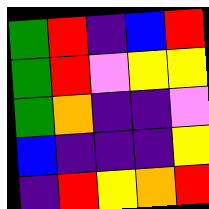[["green", "red", "indigo", "blue", "red"], ["green", "red", "violet", "yellow", "yellow"], ["green", "orange", "indigo", "indigo", "violet"], ["blue", "indigo", "indigo", "indigo", "yellow"], ["indigo", "red", "yellow", "orange", "red"]]